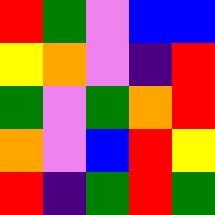[["red", "green", "violet", "blue", "blue"], ["yellow", "orange", "violet", "indigo", "red"], ["green", "violet", "green", "orange", "red"], ["orange", "violet", "blue", "red", "yellow"], ["red", "indigo", "green", "red", "green"]]